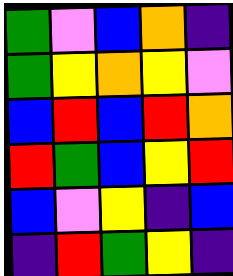[["green", "violet", "blue", "orange", "indigo"], ["green", "yellow", "orange", "yellow", "violet"], ["blue", "red", "blue", "red", "orange"], ["red", "green", "blue", "yellow", "red"], ["blue", "violet", "yellow", "indigo", "blue"], ["indigo", "red", "green", "yellow", "indigo"]]